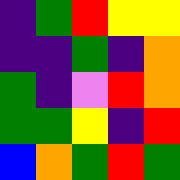[["indigo", "green", "red", "yellow", "yellow"], ["indigo", "indigo", "green", "indigo", "orange"], ["green", "indigo", "violet", "red", "orange"], ["green", "green", "yellow", "indigo", "red"], ["blue", "orange", "green", "red", "green"]]